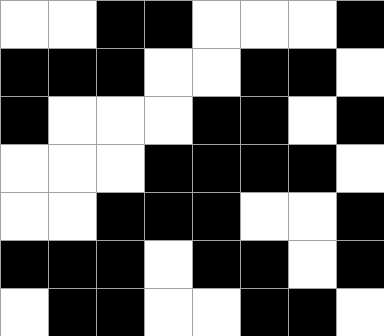[["white", "white", "black", "black", "white", "white", "white", "black"], ["black", "black", "black", "white", "white", "black", "black", "white"], ["black", "white", "white", "white", "black", "black", "white", "black"], ["white", "white", "white", "black", "black", "black", "black", "white"], ["white", "white", "black", "black", "black", "white", "white", "black"], ["black", "black", "black", "white", "black", "black", "white", "black"], ["white", "black", "black", "white", "white", "black", "black", "white"]]